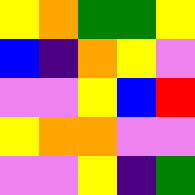[["yellow", "orange", "green", "green", "yellow"], ["blue", "indigo", "orange", "yellow", "violet"], ["violet", "violet", "yellow", "blue", "red"], ["yellow", "orange", "orange", "violet", "violet"], ["violet", "violet", "yellow", "indigo", "green"]]